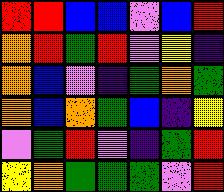[["red", "red", "blue", "blue", "violet", "blue", "red"], ["orange", "red", "green", "red", "violet", "yellow", "indigo"], ["orange", "blue", "violet", "indigo", "green", "orange", "green"], ["orange", "blue", "orange", "green", "blue", "indigo", "yellow"], ["violet", "green", "red", "violet", "indigo", "green", "red"], ["yellow", "orange", "green", "green", "green", "violet", "red"]]